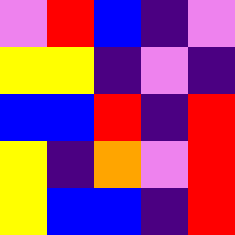[["violet", "red", "blue", "indigo", "violet"], ["yellow", "yellow", "indigo", "violet", "indigo"], ["blue", "blue", "red", "indigo", "red"], ["yellow", "indigo", "orange", "violet", "red"], ["yellow", "blue", "blue", "indigo", "red"]]